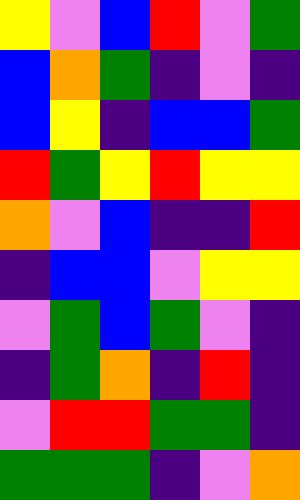[["yellow", "violet", "blue", "red", "violet", "green"], ["blue", "orange", "green", "indigo", "violet", "indigo"], ["blue", "yellow", "indigo", "blue", "blue", "green"], ["red", "green", "yellow", "red", "yellow", "yellow"], ["orange", "violet", "blue", "indigo", "indigo", "red"], ["indigo", "blue", "blue", "violet", "yellow", "yellow"], ["violet", "green", "blue", "green", "violet", "indigo"], ["indigo", "green", "orange", "indigo", "red", "indigo"], ["violet", "red", "red", "green", "green", "indigo"], ["green", "green", "green", "indigo", "violet", "orange"]]